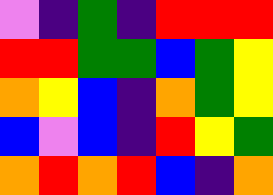[["violet", "indigo", "green", "indigo", "red", "red", "red"], ["red", "red", "green", "green", "blue", "green", "yellow"], ["orange", "yellow", "blue", "indigo", "orange", "green", "yellow"], ["blue", "violet", "blue", "indigo", "red", "yellow", "green"], ["orange", "red", "orange", "red", "blue", "indigo", "orange"]]